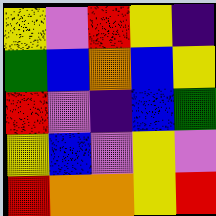[["yellow", "violet", "red", "yellow", "indigo"], ["green", "blue", "orange", "blue", "yellow"], ["red", "violet", "indigo", "blue", "green"], ["yellow", "blue", "violet", "yellow", "violet"], ["red", "orange", "orange", "yellow", "red"]]